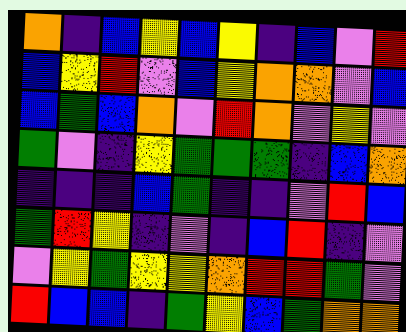[["orange", "indigo", "blue", "yellow", "blue", "yellow", "indigo", "blue", "violet", "red"], ["blue", "yellow", "red", "violet", "blue", "yellow", "orange", "orange", "violet", "blue"], ["blue", "green", "blue", "orange", "violet", "red", "orange", "violet", "yellow", "violet"], ["green", "violet", "indigo", "yellow", "green", "green", "green", "indigo", "blue", "orange"], ["indigo", "indigo", "indigo", "blue", "green", "indigo", "indigo", "violet", "red", "blue"], ["green", "red", "yellow", "indigo", "violet", "indigo", "blue", "red", "indigo", "violet"], ["violet", "yellow", "green", "yellow", "yellow", "orange", "red", "red", "green", "violet"], ["red", "blue", "blue", "indigo", "green", "yellow", "blue", "green", "orange", "orange"]]